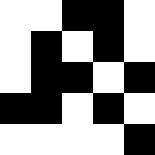[["white", "white", "black", "black", "white"], ["white", "black", "white", "black", "white"], ["white", "black", "black", "white", "black"], ["black", "black", "white", "black", "white"], ["white", "white", "white", "white", "black"]]